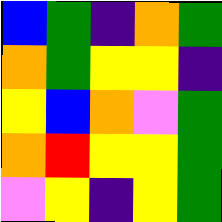[["blue", "green", "indigo", "orange", "green"], ["orange", "green", "yellow", "yellow", "indigo"], ["yellow", "blue", "orange", "violet", "green"], ["orange", "red", "yellow", "yellow", "green"], ["violet", "yellow", "indigo", "yellow", "green"]]